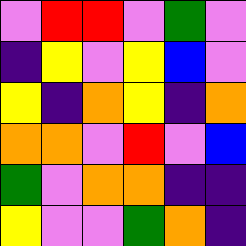[["violet", "red", "red", "violet", "green", "violet"], ["indigo", "yellow", "violet", "yellow", "blue", "violet"], ["yellow", "indigo", "orange", "yellow", "indigo", "orange"], ["orange", "orange", "violet", "red", "violet", "blue"], ["green", "violet", "orange", "orange", "indigo", "indigo"], ["yellow", "violet", "violet", "green", "orange", "indigo"]]